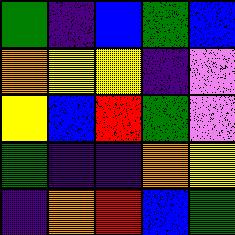[["green", "indigo", "blue", "green", "blue"], ["orange", "yellow", "yellow", "indigo", "violet"], ["yellow", "blue", "red", "green", "violet"], ["green", "indigo", "indigo", "orange", "yellow"], ["indigo", "orange", "red", "blue", "green"]]